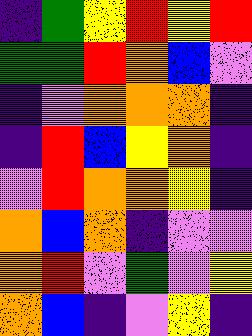[["indigo", "green", "yellow", "red", "yellow", "red"], ["green", "green", "red", "orange", "blue", "violet"], ["indigo", "violet", "orange", "orange", "orange", "indigo"], ["indigo", "red", "blue", "yellow", "orange", "indigo"], ["violet", "red", "orange", "orange", "yellow", "indigo"], ["orange", "blue", "orange", "indigo", "violet", "violet"], ["orange", "red", "violet", "green", "violet", "yellow"], ["orange", "blue", "indigo", "violet", "yellow", "indigo"]]